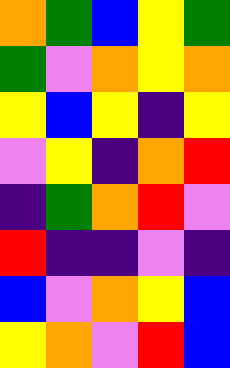[["orange", "green", "blue", "yellow", "green"], ["green", "violet", "orange", "yellow", "orange"], ["yellow", "blue", "yellow", "indigo", "yellow"], ["violet", "yellow", "indigo", "orange", "red"], ["indigo", "green", "orange", "red", "violet"], ["red", "indigo", "indigo", "violet", "indigo"], ["blue", "violet", "orange", "yellow", "blue"], ["yellow", "orange", "violet", "red", "blue"]]